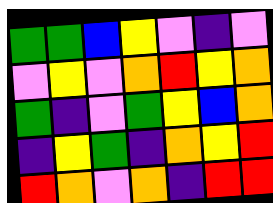[["green", "green", "blue", "yellow", "violet", "indigo", "violet"], ["violet", "yellow", "violet", "orange", "red", "yellow", "orange"], ["green", "indigo", "violet", "green", "yellow", "blue", "orange"], ["indigo", "yellow", "green", "indigo", "orange", "yellow", "red"], ["red", "orange", "violet", "orange", "indigo", "red", "red"]]